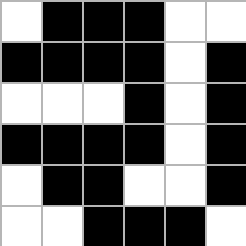[["white", "black", "black", "black", "white", "white"], ["black", "black", "black", "black", "white", "black"], ["white", "white", "white", "black", "white", "black"], ["black", "black", "black", "black", "white", "black"], ["white", "black", "black", "white", "white", "black"], ["white", "white", "black", "black", "black", "white"]]